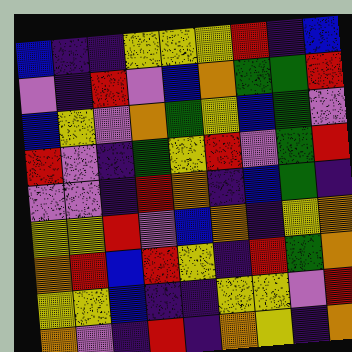[["blue", "indigo", "indigo", "yellow", "yellow", "yellow", "red", "indigo", "blue"], ["violet", "indigo", "red", "violet", "blue", "orange", "green", "green", "red"], ["blue", "yellow", "violet", "orange", "green", "yellow", "blue", "green", "violet"], ["red", "violet", "indigo", "green", "yellow", "red", "violet", "green", "red"], ["violet", "violet", "indigo", "red", "orange", "indigo", "blue", "green", "indigo"], ["yellow", "yellow", "red", "violet", "blue", "orange", "indigo", "yellow", "orange"], ["orange", "red", "blue", "red", "yellow", "indigo", "red", "green", "orange"], ["yellow", "yellow", "blue", "indigo", "indigo", "yellow", "yellow", "violet", "red"], ["orange", "violet", "indigo", "red", "indigo", "orange", "yellow", "indigo", "orange"]]